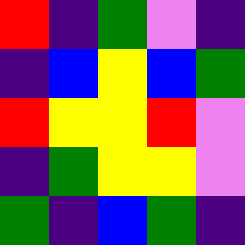[["red", "indigo", "green", "violet", "indigo"], ["indigo", "blue", "yellow", "blue", "green"], ["red", "yellow", "yellow", "red", "violet"], ["indigo", "green", "yellow", "yellow", "violet"], ["green", "indigo", "blue", "green", "indigo"]]